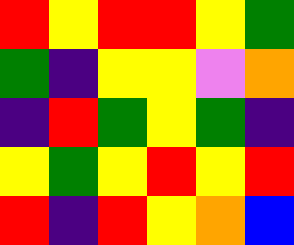[["red", "yellow", "red", "red", "yellow", "green"], ["green", "indigo", "yellow", "yellow", "violet", "orange"], ["indigo", "red", "green", "yellow", "green", "indigo"], ["yellow", "green", "yellow", "red", "yellow", "red"], ["red", "indigo", "red", "yellow", "orange", "blue"]]